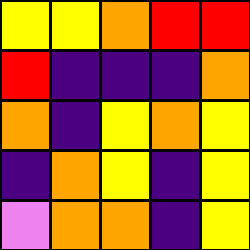[["yellow", "yellow", "orange", "red", "red"], ["red", "indigo", "indigo", "indigo", "orange"], ["orange", "indigo", "yellow", "orange", "yellow"], ["indigo", "orange", "yellow", "indigo", "yellow"], ["violet", "orange", "orange", "indigo", "yellow"]]